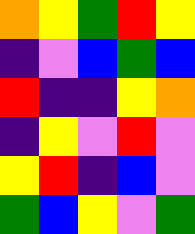[["orange", "yellow", "green", "red", "yellow"], ["indigo", "violet", "blue", "green", "blue"], ["red", "indigo", "indigo", "yellow", "orange"], ["indigo", "yellow", "violet", "red", "violet"], ["yellow", "red", "indigo", "blue", "violet"], ["green", "blue", "yellow", "violet", "green"]]